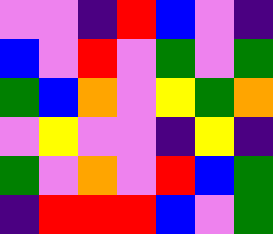[["violet", "violet", "indigo", "red", "blue", "violet", "indigo"], ["blue", "violet", "red", "violet", "green", "violet", "green"], ["green", "blue", "orange", "violet", "yellow", "green", "orange"], ["violet", "yellow", "violet", "violet", "indigo", "yellow", "indigo"], ["green", "violet", "orange", "violet", "red", "blue", "green"], ["indigo", "red", "red", "red", "blue", "violet", "green"]]